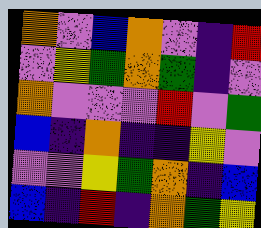[["orange", "violet", "blue", "orange", "violet", "indigo", "red"], ["violet", "yellow", "green", "orange", "green", "indigo", "violet"], ["orange", "violet", "violet", "violet", "red", "violet", "green"], ["blue", "indigo", "orange", "indigo", "indigo", "yellow", "violet"], ["violet", "violet", "yellow", "green", "orange", "indigo", "blue"], ["blue", "indigo", "red", "indigo", "orange", "green", "yellow"]]